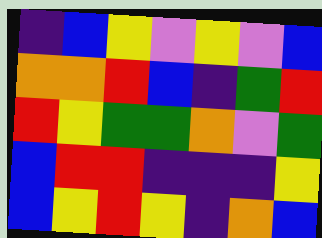[["indigo", "blue", "yellow", "violet", "yellow", "violet", "blue"], ["orange", "orange", "red", "blue", "indigo", "green", "red"], ["red", "yellow", "green", "green", "orange", "violet", "green"], ["blue", "red", "red", "indigo", "indigo", "indigo", "yellow"], ["blue", "yellow", "red", "yellow", "indigo", "orange", "blue"]]